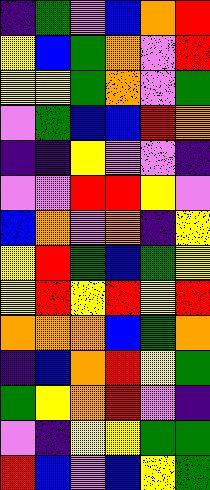[["indigo", "green", "violet", "blue", "orange", "red"], ["yellow", "blue", "green", "orange", "violet", "red"], ["yellow", "yellow", "green", "orange", "violet", "green"], ["violet", "green", "blue", "blue", "red", "orange"], ["indigo", "indigo", "yellow", "violet", "violet", "indigo"], ["violet", "violet", "red", "red", "yellow", "violet"], ["blue", "orange", "violet", "orange", "indigo", "yellow"], ["yellow", "red", "green", "blue", "green", "yellow"], ["yellow", "red", "yellow", "red", "yellow", "red"], ["orange", "orange", "orange", "blue", "green", "orange"], ["indigo", "blue", "orange", "red", "yellow", "green"], ["green", "yellow", "orange", "red", "violet", "indigo"], ["violet", "indigo", "yellow", "yellow", "green", "green"], ["red", "blue", "violet", "blue", "yellow", "green"]]